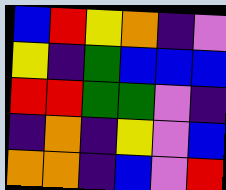[["blue", "red", "yellow", "orange", "indigo", "violet"], ["yellow", "indigo", "green", "blue", "blue", "blue"], ["red", "red", "green", "green", "violet", "indigo"], ["indigo", "orange", "indigo", "yellow", "violet", "blue"], ["orange", "orange", "indigo", "blue", "violet", "red"]]